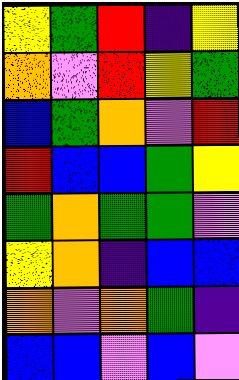[["yellow", "green", "red", "indigo", "yellow"], ["orange", "violet", "red", "yellow", "green"], ["blue", "green", "orange", "violet", "red"], ["red", "blue", "blue", "green", "yellow"], ["green", "orange", "green", "green", "violet"], ["yellow", "orange", "indigo", "blue", "blue"], ["orange", "violet", "orange", "green", "indigo"], ["blue", "blue", "violet", "blue", "violet"]]